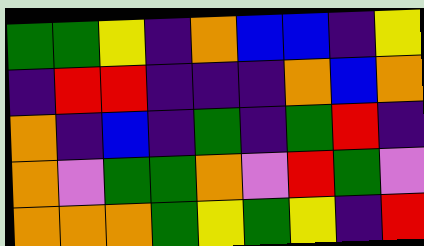[["green", "green", "yellow", "indigo", "orange", "blue", "blue", "indigo", "yellow"], ["indigo", "red", "red", "indigo", "indigo", "indigo", "orange", "blue", "orange"], ["orange", "indigo", "blue", "indigo", "green", "indigo", "green", "red", "indigo"], ["orange", "violet", "green", "green", "orange", "violet", "red", "green", "violet"], ["orange", "orange", "orange", "green", "yellow", "green", "yellow", "indigo", "red"]]